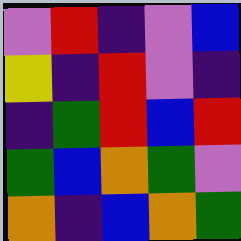[["violet", "red", "indigo", "violet", "blue"], ["yellow", "indigo", "red", "violet", "indigo"], ["indigo", "green", "red", "blue", "red"], ["green", "blue", "orange", "green", "violet"], ["orange", "indigo", "blue", "orange", "green"]]